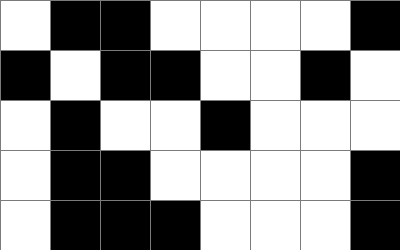[["white", "black", "black", "white", "white", "white", "white", "black"], ["black", "white", "black", "black", "white", "white", "black", "white"], ["white", "black", "white", "white", "black", "white", "white", "white"], ["white", "black", "black", "white", "white", "white", "white", "black"], ["white", "black", "black", "black", "white", "white", "white", "black"]]